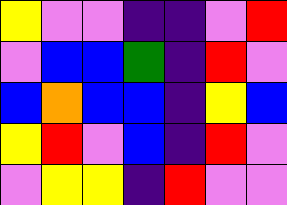[["yellow", "violet", "violet", "indigo", "indigo", "violet", "red"], ["violet", "blue", "blue", "green", "indigo", "red", "violet"], ["blue", "orange", "blue", "blue", "indigo", "yellow", "blue"], ["yellow", "red", "violet", "blue", "indigo", "red", "violet"], ["violet", "yellow", "yellow", "indigo", "red", "violet", "violet"]]